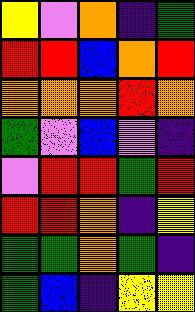[["yellow", "violet", "orange", "indigo", "green"], ["red", "red", "blue", "orange", "red"], ["orange", "orange", "orange", "red", "orange"], ["green", "violet", "blue", "violet", "indigo"], ["violet", "red", "red", "green", "red"], ["red", "red", "orange", "indigo", "yellow"], ["green", "green", "orange", "green", "indigo"], ["green", "blue", "indigo", "yellow", "yellow"]]